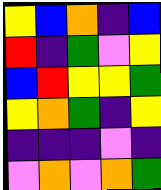[["yellow", "blue", "orange", "indigo", "blue"], ["red", "indigo", "green", "violet", "yellow"], ["blue", "red", "yellow", "yellow", "green"], ["yellow", "orange", "green", "indigo", "yellow"], ["indigo", "indigo", "indigo", "violet", "indigo"], ["violet", "orange", "violet", "orange", "green"]]